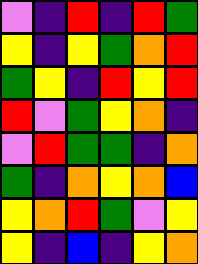[["violet", "indigo", "red", "indigo", "red", "green"], ["yellow", "indigo", "yellow", "green", "orange", "red"], ["green", "yellow", "indigo", "red", "yellow", "red"], ["red", "violet", "green", "yellow", "orange", "indigo"], ["violet", "red", "green", "green", "indigo", "orange"], ["green", "indigo", "orange", "yellow", "orange", "blue"], ["yellow", "orange", "red", "green", "violet", "yellow"], ["yellow", "indigo", "blue", "indigo", "yellow", "orange"]]